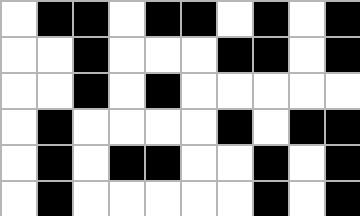[["white", "black", "black", "white", "black", "black", "white", "black", "white", "black"], ["white", "white", "black", "white", "white", "white", "black", "black", "white", "black"], ["white", "white", "black", "white", "black", "white", "white", "white", "white", "white"], ["white", "black", "white", "white", "white", "white", "black", "white", "black", "black"], ["white", "black", "white", "black", "black", "white", "white", "black", "white", "black"], ["white", "black", "white", "white", "white", "white", "white", "black", "white", "black"]]